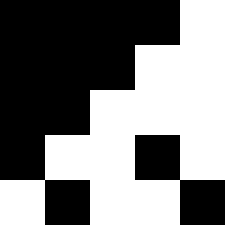[["black", "black", "black", "black", "white"], ["black", "black", "black", "white", "white"], ["black", "black", "white", "white", "white"], ["black", "white", "white", "black", "white"], ["white", "black", "white", "white", "black"]]